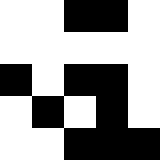[["white", "white", "black", "black", "white"], ["white", "white", "white", "white", "white"], ["black", "white", "black", "black", "white"], ["white", "black", "white", "black", "white"], ["white", "white", "black", "black", "black"]]